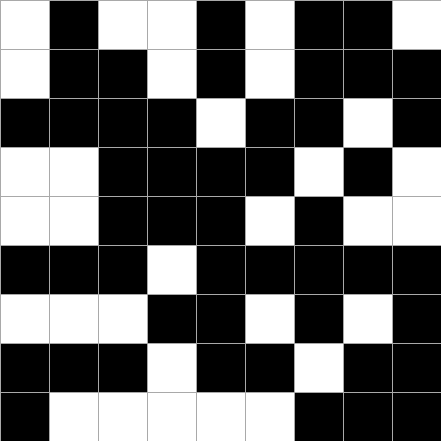[["white", "black", "white", "white", "black", "white", "black", "black", "white"], ["white", "black", "black", "white", "black", "white", "black", "black", "black"], ["black", "black", "black", "black", "white", "black", "black", "white", "black"], ["white", "white", "black", "black", "black", "black", "white", "black", "white"], ["white", "white", "black", "black", "black", "white", "black", "white", "white"], ["black", "black", "black", "white", "black", "black", "black", "black", "black"], ["white", "white", "white", "black", "black", "white", "black", "white", "black"], ["black", "black", "black", "white", "black", "black", "white", "black", "black"], ["black", "white", "white", "white", "white", "white", "black", "black", "black"]]